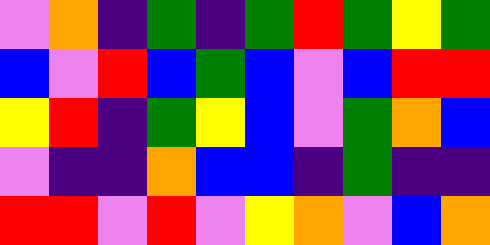[["violet", "orange", "indigo", "green", "indigo", "green", "red", "green", "yellow", "green"], ["blue", "violet", "red", "blue", "green", "blue", "violet", "blue", "red", "red"], ["yellow", "red", "indigo", "green", "yellow", "blue", "violet", "green", "orange", "blue"], ["violet", "indigo", "indigo", "orange", "blue", "blue", "indigo", "green", "indigo", "indigo"], ["red", "red", "violet", "red", "violet", "yellow", "orange", "violet", "blue", "orange"]]